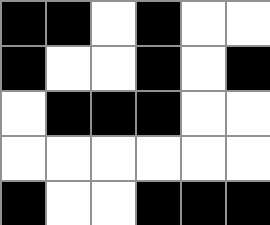[["black", "black", "white", "black", "white", "white"], ["black", "white", "white", "black", "white", "black"], ["white", "black", "black", "black", "white", "white"], ["white", "white", "white", "white", "white", "white"], ["black", "white", "white", "black", "black", "black"]]